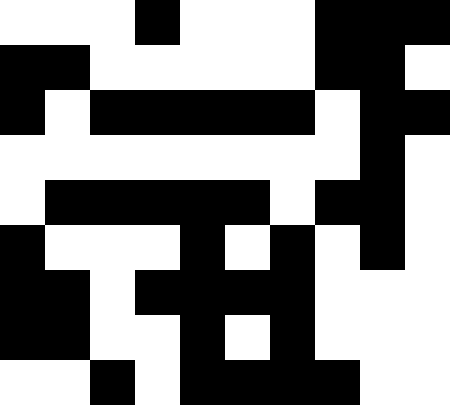[["white", "white", "white", "black", "white", "white", "white", "black", "black", "black"], ["black", "black", "white", "white", "white", "white", "white", "black", "black", "white"], ["black", "white", "black", "black", "black", "black", "black", "white", "black", "black"], ["white", "white", "white", "white", "white", "white", "white", "white", "black", "white"], ["white", "black", "black", "black", "black", "black", "white", "black", "black", "white"], ["black", "white", "white", "white", "black", "white", "black", "white", "black", "white"], ["black", "black", "white", "black", "black", "black", "black", "white", "white", "white"], ["black", "black", "white", "white", "black", "white", "black", "white", "white", "white"], ["white", "white", "black", "white", "black", "black", "black", "black", "white", "white"]]